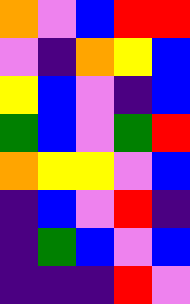[["orange", "violet", "blue", "red", "red"], ["violet", "indigo", "orange", "yellow", "blue"], ["yellow", "blue", "violet", "indigo", "blue"], ["green", "blue", "violet", "green", "red"], ["orange", "yellow", "yellow", "violet", "blue"], ["indigo", "blue", "violet", "red", "indigo"], ["indigo", "green", "blue", "violet", "blue"], ["indigo", "indigo", "indigo", "red", "violet"]]